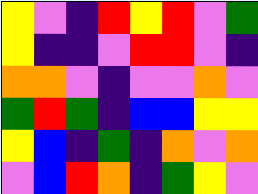[["yellow", "violet", "indigo", "red", "yellow", "red", "violet", "green"], ["yellow", "indigo", "indigo", "violet", "red", "red", "violet", "indigo"], ["orange", "orange", "violet", "indigo", "violet", "violet", "orange", "violet"], ["green", "red", "green", "indigo", "blue", "blue", "yellow", "yellow"], ["yellow", "blue", "indigo", "green", "indigo", "orange", "violet", "orange"], ["violet", "blue", "red", "orange", "indigo", "green", "yellow", "violet"]]